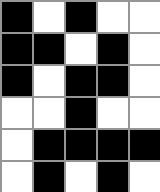[["black", "white", "black", "white", "white"], ["black", "black", "white", "black", "white"], ["black", "white", "black", "black", "white"], ["white", "white", "black", "white", "white"], ["white", "black", "black", "black", "black"], ["white", "black", "white", "black", "white"]]